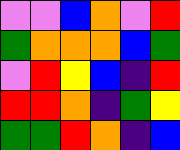[["violet", "violet", "blue", "orange", "violet", "red"], ["green", "orange", "orange", "orange", "blue", "green"], ["violet", "red", "yellow", "blue", "indigo", "red"], ["red", "red", "orange", "indigo", "green", "yellow"], ["green", "green", "red", "orange", "indigo", "blue"]]